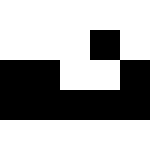[["white", "white", "white", "white", "white"], ["white", "white", "white", "black", "white"], ["black", "black", "white", "white", "black"], ["black", "black", "black", "black", "black"], ["white", "white", "white", "white", "white"]]